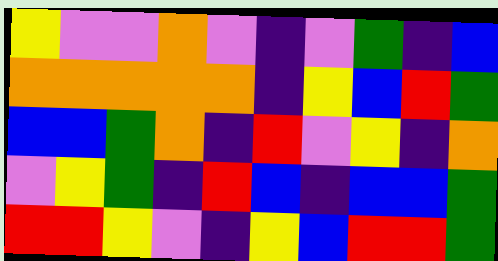[["yellow", "violet", "violet", "orange", "violet", "indigo", "violet", "green", "indigo", "blue"], ["orange", "orange", "orange", "orange", "orange", "indigo", "yellow", "blue", "red", "green"], ["blue", "blue", "green", "orange", "indigo", "red", "violet", "yellow", "indigo", "orange"], ["violet", "yellow", "green", "indigo", "red", "blue", "indigo", "blue", "blue", "green"], ["red", "red", "yellow", "violet", "indigo", "yellow", "blue", "red", "red", "green"]]